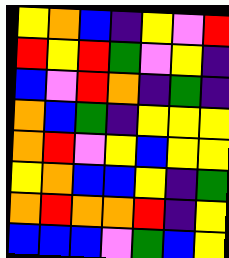[["yellow", "orange", "blue", "indigo", "yellow", "violet", "red"], ["red", "yellow", "red", "green", "violet", "yellow", "indigo"], ["blue", "violet", "red", "orange", "indigo", "green", "indigo"], ["orange", "blue", "green", "indigo", "yellow", "yellow", "yellow"], ["orange", "red", "violet", "yellow", "blue", "yellow", "yellow"], ["yellow", "orange", "blue", "blue", "yellow", "indigo", "green"], ["orange", "red", "orange", "orange", "red", "indigo", "yellow"], ["blue", "blue", "blue", "violet", "green", "blue", "yellow"]]